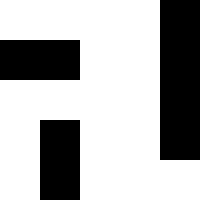[["white", "white", "white", "white", "black"], ["black", "black", "white", "white", "black"], ["white", "white", "white", "white", "black"], ["white", "black", "white", "white", "black"], ["white", "black", "white", "white", "white"]]